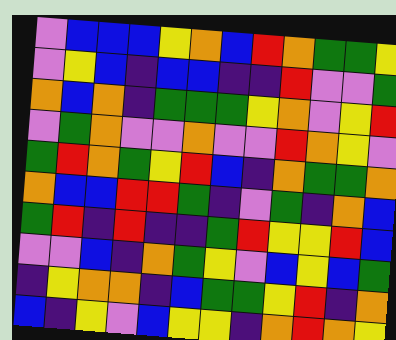[["violet", "blue", "blue", "blue", "yellow", "orange", "blue", "red", "orange", "green", "green", "yellow"], ["violet", "yellow", "blue", "indigo", "blue", "blue", "indigo", "indigo", "red", "violet", "violet", "green"], ["orange", "blue", "orange", "indigo", "green", "green", "green", "yellow", "orange", "violet", "yellow", "red"], ["violet", "green", "orange", "violet", "violet", "orange", "violet", "violet", "red", "orange", "yellow", "violet"], ["green", "red", "orange", "green", "yellow", "red", "blue", "indigo", "orange", "green", "green", "orange"], ["orange", "blue", "blue", "red", "red", "green", "indigo", "violet", "green", "indigo", "orange", "blue"], ["green", "red", "indigo", "red", "indigo", "indigo", "green", "red", "yellow", "yellow", "red", "blue"], ["violet", "violet", "blue", "indigo", "orange", "green", "yellow", "violet", "blue", "yellow", "blue", "green"], ["indigo", "yellow", "orange", "orange", "indigo", "blue", "green", "green", "yellow", "red", "indigo", "orange"], ["blue", "indigo", "yellow", "violet", "blue", "yellow", "yellow", "indigo", "orange", "red", "orange", "yellow"]]